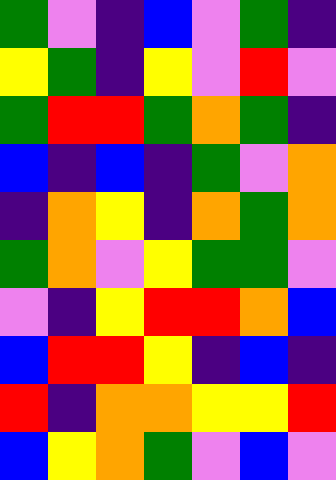[["green", "violet", "indigo", "blue", "violet", "green", "indigo"], ["yellow", "green", "indigo", "yellow", "violet", "red", "violet"], ["green", "red", "red", "green", "orange", "green", "indigo"], ["blue", "indigo", "blue", "indigo", "green", "violet", "orange"], ["indigo", "orange", "yellow", "indigo", "orange", "green", "orange"], ["green", "orange", "violet", "yellow", "green", "green", "violet"], ["violet", "indigo", "yellow", "red", "red", "orange", "blue"], ["blue", "red", "red", "yellow", "indigo", "blue", "indigo"], ["red", "indigo", "orange", "orange", "yellow", "yellow", "red"], ["blue", "yellow", "orange", "green", "violet", "blue", "violet"]]